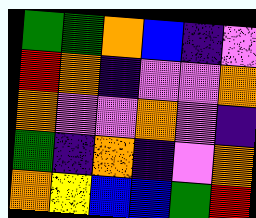[["green", "green", "orange", "blue", "indigo", "violet"], ["red", "orange", "indigo", "violet", "violet", "orange"], ["orange", "violet", "violet", "orange", "violet", "indigo"], ["green", "indigo", "orange", "indigo", "violet", "orange"], ["orange", "yellow", "blue", "blue", "green", "red"]]